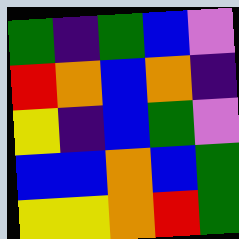[["green", "indigo", "green", "blue", "violet"], ["red", "orange", "blue", "orange", "indigo"], ["yellow", "indigo", "blue", "green", "violet"], ["blue", "blue", "orange", "blue", "green"], ["yellow", "yellow", "orange", "red", "green"]]